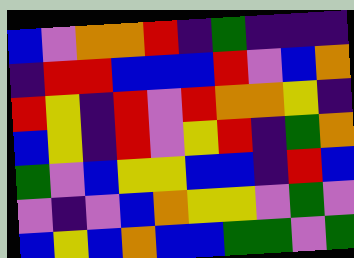[["blue", "violet", "orange", "orange", "red", "indigo", "green", "indigo", "indigo", "indigo"], ["indigo", "red", "red", "blue", "blue", "blue", "red", "violet", "blue", "orange"], ["red", "yellow", "indigo", "red", "violet", "red", "orange", "orange", "yellow", "indigo"], ["blue", "yellow", "indigo", "red", "violet", "yellow", "red", "indigo", "green", "orange"], ["green", "violet", "blue", "yellow", "yellow", "blue", "blue", "indigo", "red", "blue"], ["violet", "indigo", "violet", "blue", "orange", "yellow", "yellow", "violet", "green", "violet"], ["blue", "yellow", "blue", "orange", "blue", "blue", "green", "green", "violet", "green"]]